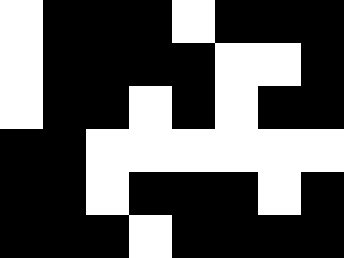[["white", "black", "black", "black", "white", "black", "black", "black"], ["white", "black", "black", "black", "black", "white", "white", "black"], ["white", "black", "black", "white", "black", "white", "black", "black"], ["black", "black", "white", "white", "white", "white", "white", "white"], ["black", "black", "white", "black", "black", "black", "white", "black"], ["black", "black", "black", "white", "black", "black", "black", "black"]]